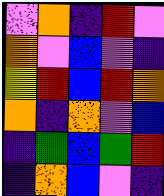[["violet", "orange", "indigo", "red", "violet"], ["orange", "violet", "blue", "violet", "indigo"], ["yellow", "red", "blue", "red", "orange"], ["orange", "indigo", "orange", "violet", "blue"], ["indigo", "green", "blue", "green", "red"], ["indigo", "orange", "blue", "violet", "indigo"]]